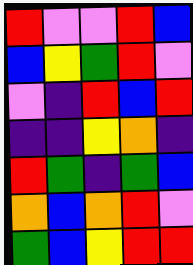[["red", "violet", "violet", "red", "blue"], ["blue", "yellow", "green", "red", "violet"], ["violet", "indigo", "red", "blue", "red"], ["indigo", "indigo", "yellow", "orange", "indigo"], ["red", "green", "indigo", "green", "blue"], ["orange", "blue", "orange", "red", "violet"], ["green", "blue", "yellow", "red", "red"]]